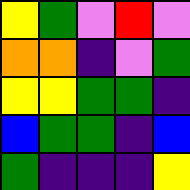[["yellow", "green", "violet", "red", "violet"], ["orange", "orange", "indigo", "violet", "green"], ["yellow", "yellow", "green", "green", "indigo"], ["blue", "green", "green", "indigo", "blue"], ["green", "indigo", "indigo", "indigo", "yellow"]]